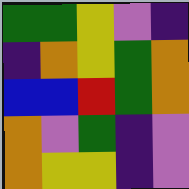[["green", "green", "yellow", "violet", "indigo"], ["indigo", "orange", "yellow", "green", "orange"], ["blue", "blue", "red", "green", "orange"], ["orange", "violet", "green", "indigo", "violet"], ["orange", "yellow", "yellow", "indigo", "violet"]]